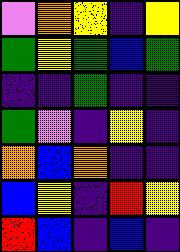[["violet", "orange", "yellow", "indigo", "yellow"], ["green", "yellow", "green", "blue", "green"], ["indigo", "indigo", "green", "indigo", "indigo"], ["green", "violet", "indigo", "yellow", "indigo"], ["orange", "blue", "orange", "indigo", "indigo"], ["blue", "yellow", "indigo", "red", "yellow"], ["red", "blue", "indigo", "blue", "indigo"]]